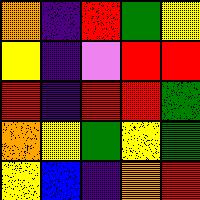[["orange", "indigo", "red", "green", "yellow"], ["yellow", "indigo", "violet", "red", "red"], ["red", "indigo", "red", "red", "green"], ["orange", "yellow", "green", "yellow", "green"], ["yellow", "blue", "indigo", "orange", "red"]]